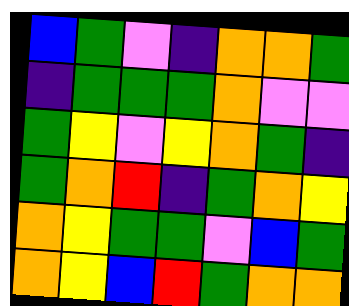[["blue", "green", "violet", "indigo", "orange", "orange", "green"], ["indigo", "green", "green", "green", "orange", "violet", "violet"], ["green", "yellow", "violet", "yellow", "orange", "green", "indigo"], ["green", "orange", "red", "indigo", "green", "orange", "yellow"], ["orange", "yellow", "green", "green", "violet", "blue", "green"], ["orange", "yellow", "blue", "red", "green", "orange", "orange"]]